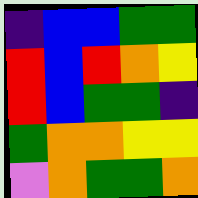[["indigo", "blue", "blue", "green", "green"], ["red", "blue", "red", "orange", "yellow"], ["red", "blue", "green", "green", "indigo"], ["green", "orange", "orange", "yellow", "yellow"], ["violet", "orange", "green", "green", "orange"]]